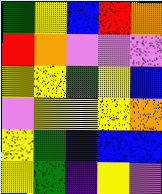[["green", "yellow", "blue", "red", "orange"], ["red", "orange", "violet", "violet", "violet"], ["yellow", "yellow", "green", "yellow", "blue"], ["violet", "yellow", "yellow", "yellow", "orange"], ["yellow", "green", "blue", "blue", "blue"], ["yellow", "green", "indigo", "yellow", "violet"]]